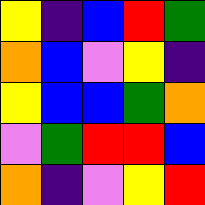[["yellow", "indigo", "blue", "red", "green"], ["orange", "blue", "violet", "yellow", "indigo"], ["yellow", "blue", "blue", "green", "orange"], ["violet", "green", "red", "red", "blue"], ["orange", "indigo", "violet", "yellow", "red"]]